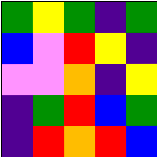[["green", "yellow", "green", "indigo", "green"], ["blue", "violet", "red", "yellow", "indigo"], ["violet", "violet", "orange", "indigo", "yellow"], ["indigo", "green", "red", "blue", "green"], ["indigo", "red", "orange", "red", "blue"]]